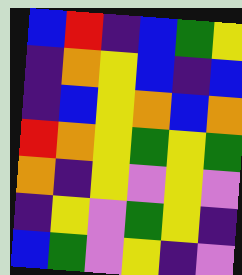[["blue", "red", "indigo", "blue", "green", "yellow"], ["indigo", "orange", "yellow", "blue", "indigo", "blue"], ["indigo", "blue", "yellow", "orange", "blue", "orange"], ["red", "orange", "yellow", "green", "yellow", "green"], ["orange", "indigo", "yellow", "violet", "yellow", "violet"], ["indigo", "yellow", "violet", "green", "yellow", "indigo"], ["blue", "green", "violet", "yellow", "indigo", "violet"]]